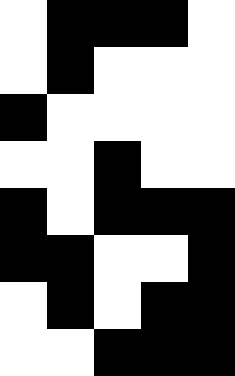[["white", "black", "black", "black", "white"], ["white", "black", "white", "white", "white"], ["black", "white", "white", "white", "white"], ["white", "white", "black", "white", "white"], ["black", "white", "black", "black", "black"], ["black", "black", "white", "white", "black"], ["white", "black", "white", "black", "black"], ["white", "white", "black", "black", "black"]]